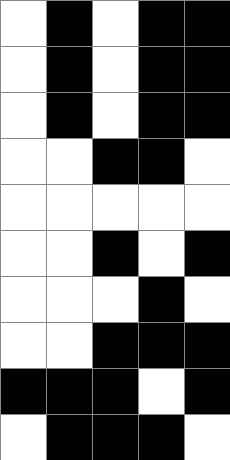[["white", "black", "white", "black", "black"], ["white", "black", "white", "black", "black"], ["white", "black", "white", "black", "black"], ["white", "white", "black", "black", "white"], ["white", "white", "white", "white", "white"], ["white", "white", "black", "white", "black"], ["white", "white", "white", "black", "white"], ["white", "white", "black", "black", "black"], ["black", "black", "black", "white", "black"], ["white", "black", "black", "black", "white"]]